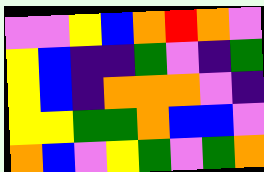[["violet", "violet", "yellow", "blue", "orange", "red", "orange", "violet"], ["yellow", "blue", "indigo", "indigo", "green", "violet", "indigo", "green"], ["yellow", "blue", "indigo", "orange", "orange", "orange", "violet", "indigo"], ["yellow", "yellow", "green", "green", "orange", "blue", "blue", "violet"], ["orange", "blue", "violet", "yellow", "green", "violet", "green", "orange"]]